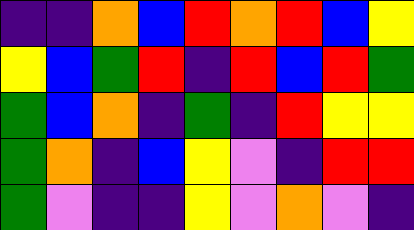[["indigo", "indigo", "orange", "blue", "red", "orange", "red", "blue", "yellow"], ["yellow", "blue", "green", "red", "indigo", "red", "blue", "red", "green"], ["green", "blue", "orange", "indigo", "green", "indigo", "red", "yellow", "yellow"], ["green", "orange", "indigo", "blue", "yellow", "violet", "indigo", "red", "red"], ["green", "violet", "indigo", "indigo", "yellow", "violet", "orange", "violet", "indigo"]]